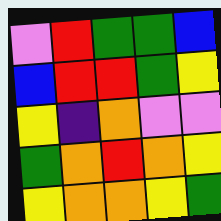[["violet", "red", "green", "green", "blue"], ["blue", "red", "red", "green", "yellow"], ["yellow", "indigo", "orange", "violet", "violet"], ["green", "orange", "red", "orange", "yellow"], ["yellow", "orange", "orange", "yellow", "green"]]